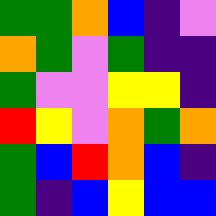[["green", "green", "orange", "blue", "indigo", "violet"], ["orange", "green", "violet", "green", "indigo", "indigo"], ["green", "violet", "violet", "yellow", "yellow", "indigo"], ["red", "yellow", "violet", "orange", "green", "orange"], ["green", "blue", "red", "orange", "blue", "indigo"], ["green", "indigo", "blue", "yellow", "blue", "blue"]]